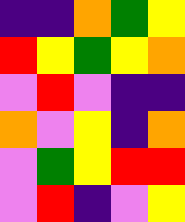[["indigo", "indigo", "orange", "green", "yellow"], ["red", "yellow", "green", "yellow", "orange"], ["violet", "red", "violet", "indigo", "indigo"], ["orange", "violet", "yellow", "indigo", "orange"], ["violet", "green", "yellow", "red", "red"], ["violet", "red", "indigo", "violet", "yellow"]]